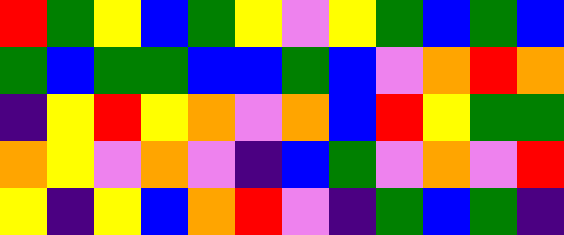[["red", "green", "yellow", "blue", "green", "yellow", "violet", "yellow", "green", "blue", "green", "blue"], ["green", "blue", "green", "green", "blue", "blue", "green", "blue", "violet", "orange", "red", "orange"], ["indigo", "yellow", "red", "yellow", "orange", "violet", "orange", "blue", "red", "yellow", "green", "green"], ["orange", "yellow", "violet", "orange", "violet", "indigo", "blue", "green", "violet", "orange", "violet", "red"], ["yellow", "indigo", "yellow", "blue", "orange", "red", "violet", "indigo", "green", "blue", "green", "indigo"]]